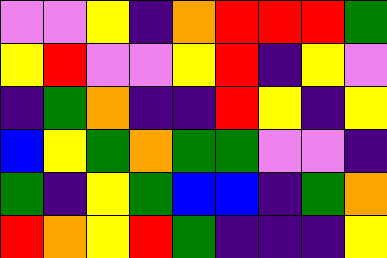[["violet", "violet", "yellow", "indigo", "orange", "red", "red", "red", "green"], ["yellow", "red", "violet", "violet", "yellow", "red", "indigo", "yellow", "violet"], ["indigo", "green", "orange", "indigo", "indigo", "red", "yellow", "indigo", "yellow"], ["blue", "yellow", "green", "orange", "green", "green", "violet", "violet", "indigo"], ["green", "indigo", "yellow", "green", "blue", "blue", "indigo", "green", "orange"], ["red", "orange", "yellow", "red", "green", "indigo", "indigo", "indigo", "yellow"]]